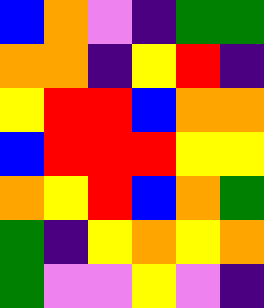[["blue", "orange", "violet", "indigo", "green", "green"], ["orange", "orange", "indigo", "yellow", "red", "indigo"], ["yellow", "red", "red", "blue", "orange", "orange"], ["blue", "red", "red", "red", "yellow", "yellow"], ["orange", "yellow", "red", "blue", "orange", "green"], ["green", "indigo", "yellow", "orange", "yellow", "orange"], ["green", "violet", "violet", "yellow", "violet", "indigo"]]